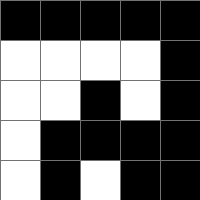[["black", "black", "black", "black", "black"], ["white", "white", "white", "white", "black"], ["white", "white", "black", "white", "black"], ["white", "black", "black", "black", "black"], ["white", "black", "white", "black", "black"]]